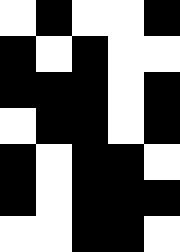[["white", "black", "white", "white", "black"], ["black", "white", "black", "white", "white"], ["black", "black", "black", "white", "black"], ["white", "black", "black", "white", "black"], ["black", "white", "black", "black", "white"], ["black", "white", "black", "black", "black"], ["white", "white", "black", "black", "white"]]